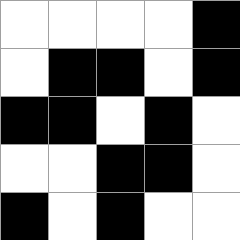[["white", "white", "white", "white", "black"], ["white", "black", "black", "white", "black"], ["black", "black", "white", "black", "white"], ["white", "white", "black", "black", "white"], ["black", "white", "black", "white", "white"]]